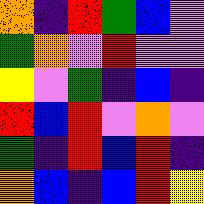[["orange", "indigo", "red", "green", "blue", "violet"], ["green", "orange", "violet", "red", "violet", "violet"], ["yellow", "violet", "green", "indigo", "blue", "indigo"], ["red", "blue", "red", "violet", "orange", "violet"], ["green", "indigo", "red", "blue", "red", "indigo"], ["orange", "blue", "indigo", "blue", "red", "yellow"]]